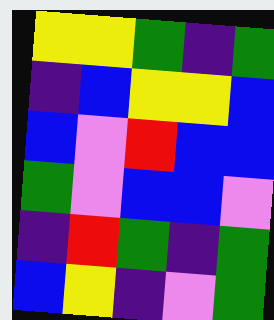[["yellow", "yellow", "green", "indigo", "green"], ["indigo", "blue", "yellow", "yellow", "blue"], ["blue", "violet", "red", "blue", "blue"], ["green", "violet", "blue", "blue", "violet"], ["indigo", "red", "green", "indigo", "green"], ["blue", "yellow", "indigo", "violet", "green"]]